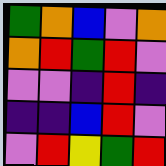[["green", "orange", "blue", "violet", "orange"], ["orange", "red", "green", "red", "violet"], ["violet", "violet", "indigo", "red", "indigo"], ["indigo", "indigo", "blue", "red", "violet"], ["violet", "red", "yellow", "green", "red"]]